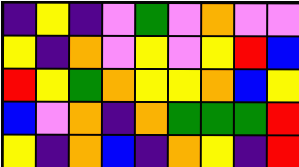[["indigo", "yellow", "indigo", "violet", "green", "violet", "orange", "violet", "violet"], ["yellow", "indigo", "orange", "violet", "yellow", "violet", "yellow", "red", "blue"], ["red", "yellow", "green", "orange", "yellow", "yellow", "orange", "blue", "yellow"], ["blue", "violet", "orange", "indigo", "orange", "green", "green", "green", "red"], ["yellow", "indigo", "orange", "blue", "indigo", "orange", "yellow", "indigo", "red"]]